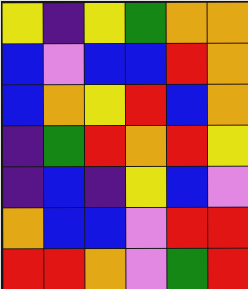[["yellow", "indigo", "yellow", "green", "orange", "orange"], ["blue", "violet", "blue", "blue", "red", "orange"], ["blue", "orange", "yellow", "red", "blue", "orange"], ["indigo", "green", "red", "orange", "red", "yellow"], ["indigo", "blue", "indigo", "yellow", "blue", "violet"], ["orange", "blue", "blue", "violet", "red", "red"], ["red", "red", "orange", "violet", "green", "red"]]